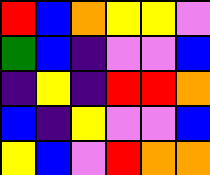[["red", "blue", "orange", "yellow", "yellow", "violet"], ["green", "blue", "indigo", "violet", "violet", "blue"], ["indigo", "yellow", "indigo", "red", "red", "orange"], ["blue", "indigo", "yellow", "violet", "violet", "blue"], ["yellow", "blue", "violet", "red", "orange", "orange"]]